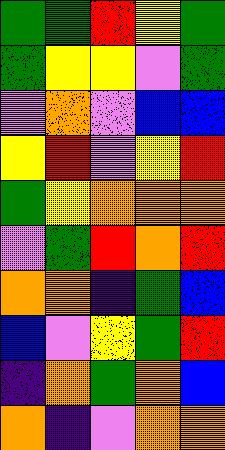[["green", "green", "red", "yellow", "green"], ["green", "yellow", "yellow", "violet", "green"], ["violet", "orange", "violet", "blue", "blue"], ["yellow", "red", "violet", "yellow", "red"], ["green", "yellow", "orange", "orange", "orange"], ["violet", "green", "red", "orange", "red"], ["orange", "orange", "indigo", "green", "blue"], ["blue", "violet", "yellow", "green", "red"], ["indigo", "orange", "green", "orange", "blue"], ["orange", "indigo", "violet", "orange", "orange"]]